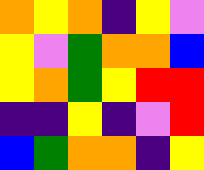[["orange", "yellow", "orange", "indigo", "yellow", "violet"], ["yellow", "violet", "green", "orange", "orange", "blue"], ["yellow", "orange", "green", "yellow", "red", "red"], ["indigo", "indigo", "yellow", "indigo", "violet", "red"], ["blue", "green", "orange", "orange", "indigo", "yellow"]]